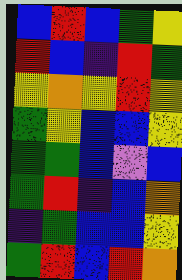[["blue", "red", "blue", "green", "yellow"], ["red", "blue", "indigo", "red", "green"], ["yellow", "orange", "yellow", "red", "yellow"], ["green", "yellow", "blue", "blue", "yellow"], ["green", "green", "blue", "violet", "blue"], ["green", "red", "indigo", "blue", "orange"], ["indigo", "green", "blue", "blue", "yellow"], ["green", "red", "blue", "red", "orange"]]